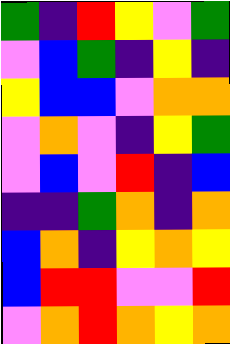[["green", "indigo", "red", "yellow", "violet", "green"], ["violet", "blue", "green", "indigo", "yellow", "indigo"], ["yellow", "blue", "blue", "violet", "orange", "orange"], ["violet", "orange", "violet", "indigo", "yellow", "green"], ["violet", "blue", "violet", "red", "indigo", "blue"], ["indigo", "indigo", "green", "orange", "indigo", "orange"], ["blue", "orange", "indigo", "yellow", "orange", "yellow"], ["blue", "red", "red", "violet", "violet", "red"], ["violet", "orange", "red", "orange", "yellow", "orange"]]